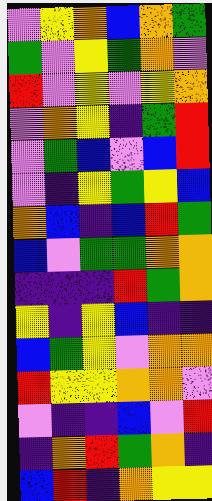[["violet", "yellow", "orange", "blue", "orange", "green"], ["green", "violet", "yellow", "green", "orange", "violet"], ["red", "violet", "yellow", "violet", "yellow", "orange"], ["violet", "orange", "yellow", "indigo", "green", "red"], ["violet", "green", "blue", "violet", "blue", "red"], ["violet", "indigo", "yellow", "green", "yellow", "blue"], ["orange", "blue", "indigo", "blue", "red", "green"], ["blue", "violet", "green", "green", "orange", "orange"], ["indigo", "indigo", "indigo", "red", "green", "orange"], ["yellow", "indigo", "yellow", "blue", "indigo", "indigo"], ["blue", "green", "yellow", "violet", "orange", "orange"], ["red", "yellow", "yellow", "orange", "orange", "violet"], ["violet", "indigo", "indigo", "blue", "violet", "red"], ["indigo", "orange", "red", "green", "orange", "indigo"], ["blue", "red", "indigo", "orange", "yellow", "yellow"]]